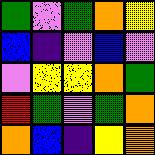[["green", "violet", "green", "orange", "yellow"], ["blue", "indigo", "violet", "blue", "violet"], ["violet", "yellow", "yellow", "orange", "green"], ["red", "green", "violet", "green", "orange"], ["orange", "blue", "indigo", "yellow", "orange"]]